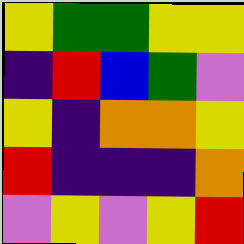[["yellow", "green", "green", "yellow", "yellow"], ["indigo", "red", "blue", "green", "violet"], ["yellow", "indigo", "orange", "orange", "yellow"], ["red", "indigo", "indigo", "indigo", "orange"], ["violet", "yellow", "violet", "yellow", "red"]]